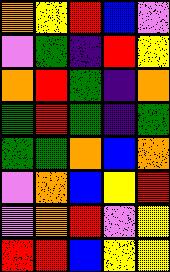[["orange", "yellow", "red", "blue", "violet"], ["violet", "green", "indigo", "red", "yellow"], ["orange", "red", "green", "indigo", "orange"], ["green", "red", "green", "indigo", "green"], ["green", "green", "orange", "blue", "orange"], ["violet", "orange", "blue", "yellow", "red"], ["violet", "orange", "red", "violet", "yellow"], ["red", "red", "blue", "yellow", "yellow"]]